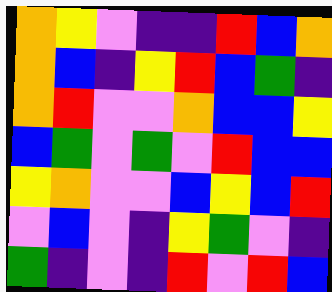[["orange", "yellow", "violet", "indigo", "indigo", "red", "blue", "orange"], ["orange", "blue", "indigo", "yellow", "red", "blue", "green", "indigo"], ["orange", "red", "violet", "violet", "orange", "blue", "blue", "yellow"], ["blue", "green", "violet", "green", "violet", "red", "blue", "blue"], ["yellow", "orange", "violet", "violet", "blue", "yellow", "blue", "red"], ["violet", "blue", "violet", "indigo", "yellow", "green", "violet", "indigo"], ["green", "indigo", "violet", "indigo", "red", "violet", "red", "blue"]]